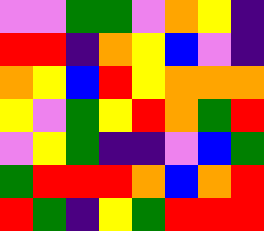[["violet", "violet", "green", "green", "violet", "orange", "yellow", "indigo"], ["red", "red", "indigo", "orange", "yellow", "blue", "violet", "indigo"], ["orange", "yellow", "blue", "red", "yellow", "orange", "orange", "orange"], ["yellow", "violet", "green", "yellow", "red", "orange", "green", "red"], ["violet", "yellow", "green", "indigo", "indigo", "violet", "blue", "green"], ["green", "red", "red", "red", "orange", "blue", "orange", "red"], ["red", "green", "indigo", "yellow", "green", "red", "red", "red"]]